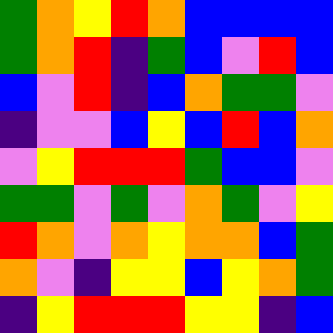[["green", "orange", "yellow", "red", "orange", "blue", "blue", "blue", "blue"], ["green", "orange", "red", "indigo", "green", "blue", "violet", "red", "blue"], ["blue", "violet", "red", "indigo", "blue", "orange", "green", "green", "violet"], ["indigo", "violet", "violet", "blue", "yellow", "blue", "red", "blue", "orange"], ["violet", "yellow", "red", "red", "red", "green", "blue", "blue", "violet"], ["green", "green", "violet", "green", "violet", "orange", "green", "violet", "yellow"], ["red", "orange", "violet", "orange", "yellow", "orange", "orange", "blue", "green"], ["orange", "violet", "indigo", "yellow", "yellow", "blue", "yellow", "orange", "green"], ["indigo", "yellow", "red", "red", "red", "yellow", "yellow", "indigo", "blue"]]